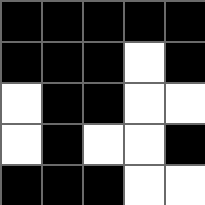[["black", "black", "black", "black", "black"], ["black", "black", "black", "white", "black"], ["white", "black", "black", "white", "white"], ["white", "black", "white", "white", "black"], ["black", "black", "black", "white", "white"]]